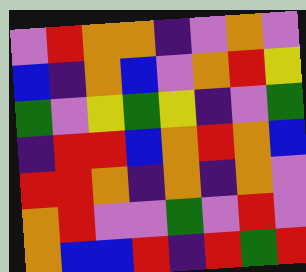[["violet", "red", "orange", "orange", "indigo", "violet", "orange", "violet"], ["blue", "indigo", "orange", "blue", "violet", "orange", "red", "yellow"], ["green", "violet", "yellow", "green", "yellow", "indigo", "violet", "green"], ["indigo", "red", "red", "blue", "orange", "red", "orange", "blue"], ["red", "red", "orange", "indigo", "orange", "indigo", "orange", "violet"], ["orange", "red", "violet", "violet", "green", "violet", "red", "violet"], ["orange", "blue", "blue", "red", "indigo", "red", "green", "red"]]